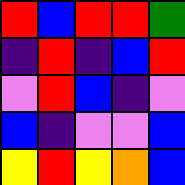[["red", "blue", "red", "red", "green"], ["indigo", "red", "indigo", "blue", "red"], ["violet", "red", "blue", "indigo", "violet"], ["blue", "indigo", "violet", "violet", "blue"], ["yellow", "red", "yellow", "orange", "blue"]]